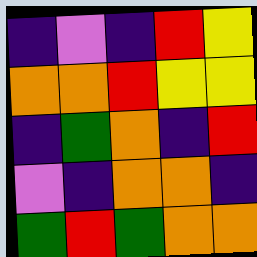[["indigo", "violet", "indigo", "red", "yellow"], ["orange", "orange", "red", "yellow", "yellow"], ["indigo", "green", "orange", "indigo", "red"], ["violet", "indigo", "orange", "orange", "indigo"], ["green", "red", "green", "orange", "orange"]]